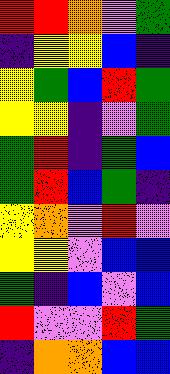[["red", "red", "orange", "violet", "green"], ["indigo", "yellow", "yellow", "blue", "indigo"], ["yellow", "green", "blue", "red", "green"], ["yellow", "yellow", "indigo", "violet", "green"], ["green", "red", "indigo", "green", "blue"], ["green", "red", "blue", "green", "indigo"], ["yellow", "orange", "violet", "red", "violet"], ["yellow", "yellow", "violet", "blue", "blue"], ["green", "indigo", "blue", "violet", "blue"], ["red", "violet", "violet", "red", "green"], ["indigo", "orange", "orange", "blue", "blue"]]